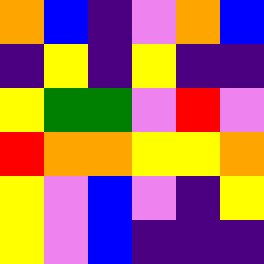[["orange", "blue", "indigo", "violet", "orange", "blue"], ["indigo", "yellow", "indigo", "yellow", "indigo", "indigo"], ["yellow", "green", "green", "violet", "red", "violet"], ["red", "orange", "orange", "yellow", "yellow", "orange"], ["yellow", "violet", "blue", "violet", "indigo", "yellow"], ["yellow", "violet", "blue", "indigo", "indigo", "indigo"]]